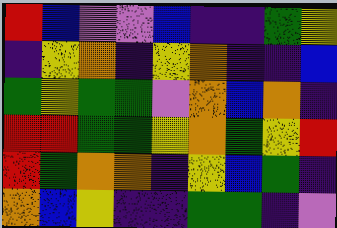[["red", "blue", "violet", "violet", "blue", "indigo", "indigo", "green", "yellow"], ["indigo", "yellow", "orange", "indigo", "yellow", "orange", "indigo", "indigo", "blue"], ["green", "yellow", "green", "green", "violet", "orange", "blue", "orange", "indigo"], ["red", "red", "green", "green", "yellow", "orange", "green", "yellow", "red"], ["red", "green", "orange", "orange", "indigo", "yellow", "blue", "green", "indigo"], ["orange", "blue", "yellow", "indigo", "indigo", "green", "green", "indigo", "violet"]]